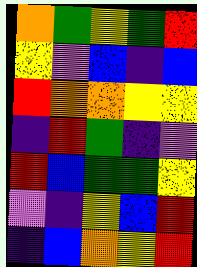[["orange", "green", "yellow", "green", "red"], ["yellow", "violet", "blue", "indigo", "blue"], ["red", "orange", "orange", "yellow", "yellow"], ["indigo", "red", "green", "indigo", "violet"], ["red", "blue", "green", "green", "yellow"], ["violet", "indigo", "yellow", "blue", "red"], ["indigo", "blue", "orange", "yellow", "red"]]